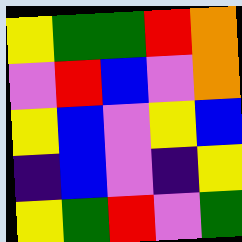[["yellow", "green", "green", "red", "orange"], ["violet", "red", "blue", "violet", "orange"], ["yellow", "blue", "violet", "yellow", "blue"], ["indigo", "blue", "violet", "indigo", "yellow"], ["yellow", "green", "red", "violet", "green"]]